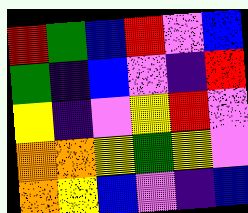[["red", "green", "blue", "red", "violet", "blue"], ["green", "indigo", "blue", "violet", "indigo", "red"], ["yellow", "indigo", "violet", "yellow", "red", "violet"], ["orange", "orange", "yellow", "green", "yellow", "violet"], ["orange", "yellow", "blue", "violet", "indigo", "blue"]]